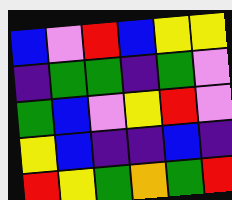[["blue", "violet", "red", "blue", "yellow", "yellow"], ["indigo", "green", "green", "indigo", "green", "violet"], ["green", "blue", "violet", "yellow", "red", "violet"], ["yellow", "blue", "indigo", "indigo", "blue", "indigo"], ["red", "yellow", "green", "orange", "green", "red"]]